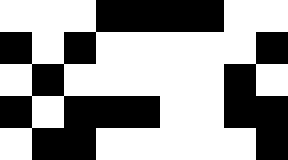[["white", "white", "white", "black", "black", "black", "black", "white", "white"], ["black", "white", "black", "white", "white", "white", "white", "white", "black"], ["white", "black", "white", "white", "white", "white", "white", "black", "white"], ["black", "white", "black", "black", "black", "white", "white", "black", "black"], ["white", "black", "black", "white", "white", "white", "white", "white", "black"]]